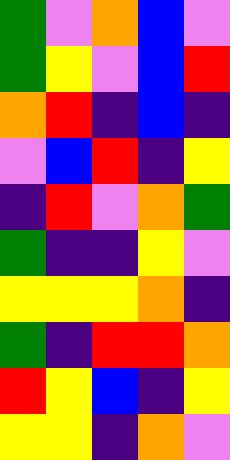[["green", "violet", "orange", "blue", "violet"], ["green", "yellow", "violet", "blue", "red"], ["orange", "red", "indigo", "blue", "indigo"], ["violet", "blue", "red", "indigo", "yellow"], ["indigo", "red", "violet", "orange", "green"], ["green", "indigo", "indigo", "yellow", "violet"], ["yellow", "yellow", "yellow", "orange", "indigo"], ["green", "indigo", "red", "red", "orange"], ["red", "yellow", "blue", "indigo", "yellow"], ["yellow", "yellow", "indigo", "orange", "violet"]]